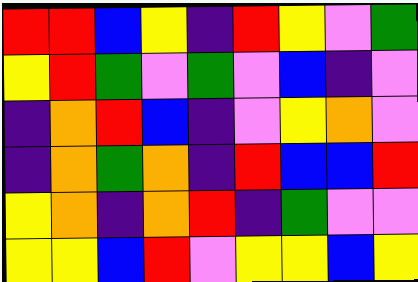[["red", "red", "blue", "yellow", "indigo", "red", "yellow", "violet", "green"], ["yellow", "red", "green", "violet", "green", "violet", "blue", "indigo", "violet"], ["indigo", "orange", "red", "blue", "indigo", "violet", "yellow", "orange", "violet"], ["indigo", "orange", "green", "orange", "indigo", "red", "blue", "blue", "red"], ["yellow", "orange", "indigo", "orange", "red", "indigo", "green", "violet", "violet"], ["yellow", "yellow", "blue", "red", "violet", "yellow", "yellow", "blue", "yellow"]]